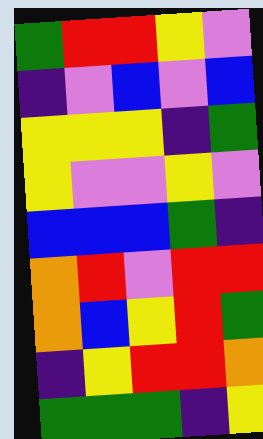[["green", "red", "red", "yellow", "violet"], ["indigo", "violet", "blue", "violet", "blue"], ["yellow", "yellow", "yellow", "indigo", "green"], ["yellow", "violet", "violet", "yellow", "violet"], ["blue", "blue", "blue", "green", "indigo"], ["orange", "red", "violet", "red", "red"], ["orange", "blue", "yellow", "red", "green"], ["indigo", "yellow", "red", "red", "orange"], ["green", "green", "green", "indigo", "yellow"]]